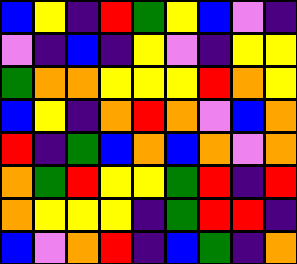[["blue", "yellow", "indigo", "red", "green", "yellow", "blue", "violet", "indigo"], ["violet", "indigo", "blue", "indigo", "yellow", "violet", "indigo", "yellow", "yellow"], ["green", "orange", "orange", "yellow", "yellow", "yellow", "red", "orange", "yellow"], ["blue", "yellow", "indigo", "orange", "red", "orange", "violet", "blue", "orange"], ["red", "indigo", "green", "blue", "orange", "blue", "orange", "violet", "orange"], ["orange", "green", "red", "yellow", "yellow", "green", "red", "indigo", "red"], ["orange", "yellow", "yellow", "yellow", "indigo", "green", "red", "red", "indigo"], ["blue", "violet", "orange", "red", "indigo", "blue", "green", "indigo", "orange"]]